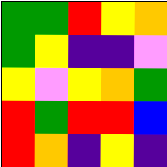[["green", "green", "red", "yellow", "orange"], ["green", "yellow", "indigo", "indigo", "violet"], ["yellow", "violet", "yellow", "orange", "green"], ["red", "green", "red", "red", "blue"], ["red", "orange", "indigo", "yellow", "indigo"]]